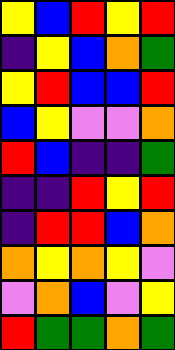[["yellow", "blue", "red", "yellow", "red"], ["indigo", "yellow", "blue", "orange", "green"], ["yellow", "red", "blue", "blue", "red"], ["blue", "yellow", "violet", "violet", "orange"], ["red", "blue", "indigo", "indigo", "green"], ["indigo", "indigo", "red", "yellow", "red"], ["indigo", "red", "red", "blue", "orange"], ["orange", "yellow", "orange", "yellow", "violet"], ["violet", "orange", "blue", "violet", "yellow"], ["red", "green", "green", "orange", "green"]]